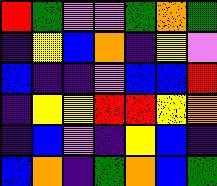[["red", "green", "violet", "violet", "green", "orange", "green"], ["indigo", "yellow", "blue", "orange", "indigo", "yellow", "violet"], ["blue", "indigo", "indigo", "violet", "blue", "blue", "red"], ["indigo", "yellow", "yellow", "red", "red", "yellow", "orange"], ["indigo", "blue", "violet", "indigo", "yellow", "blue", "indigo"], ["blue", "orange", "indigo", "green", "orange", "blue", "green"]]